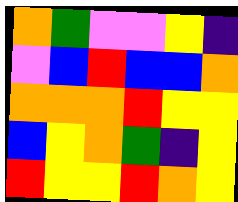[["orange", "green", "violet", "violet", "yellow", "indigo"], ["violet", "blue", "red", "blue", "blue", "orange"], ["orange", "orange", "orange", "red", "yellow", "yellow"], ["blue", "yellow", "orange", "green", "indigo", "yellow"], ["red", "yellow", "yellow", "red", "orange", "yellow"]]